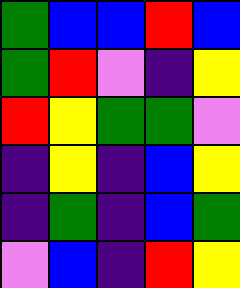[["green", "blue", "blue", "red", "blue"], ["green", "red", "violet", "indigo", "yellow"], ["red", "yellow", "green", "green", "violet"], ["indigo", "yellow", "indigo", "blue", "yellow"], ["indigo", "green", "indigo", "blue", "green"], ["violet", "blue", "indigo", "red", "yellow"]]